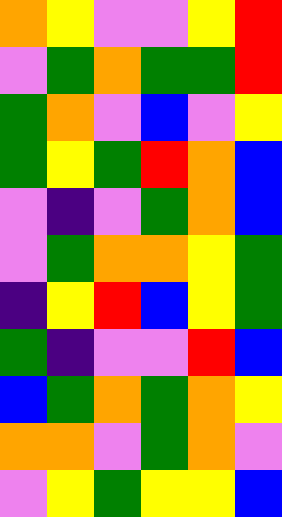[["orange", "yellow", "violet", "violet", "yellow", "red"], ["violet", "green", "orange", "green", "green", "red"], ["green", "orange", "violet", "blue", "violet", "yellow"], ["green", "yellow", "green", "red", "orange", "blue"], ["violet", "indigo", "violet", "green", "orange", "blue"], ["violet", "green", "orange", "orange", "yellow", "green"], ["indigo", "yellow", "red", "blue", "yellow", "green"], ["green", "indigo", "violet", "violet", "red", "blue"], ["blue", "green", "orange", "green", "orange", "yellow"], ["orange", "orange", "violet", "green", "orange", "violet"], ["violet", "yellow", "green", "yellow", "yellow", "blue"]]